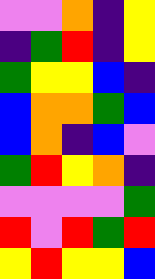[["violet", "violet", "orange", "indigo", "yellow"], ["indigo", "green", "red", "indigo", "yellow"], ["green", "yellow", "yellow", "blue", "indigo"], ["blue", "orange", "orange", "green", "blue"], ["blue", "orange", "indigo", "blue", "violet"], ["green", "red", "yellow", "orange", "indigo"], ["violet", "violet", "violet", "violet", "green"], ["red", "violet", "red", "green", "red"], ["yellow", "red", "yellow", "yellow", "blue"]]